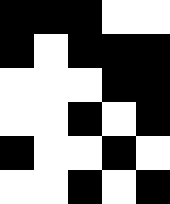[["black", "black", "black", "white", "white"], ["black", "white", "black", "black", "black"], ["white", "white", "white", "black", "black"], ["white", "white", "black", "white", "black"], ["black", "white", "white", "black", "white"], ["white", "white", "black", "white", "black"]]